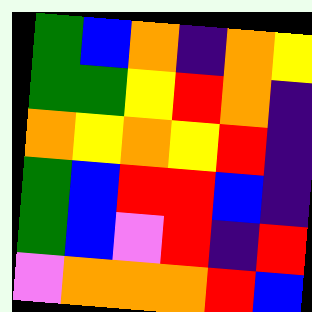[["green", "blue", "orange", "indigo", "orange", "yellow"], ["green", "green", "yellow", "red", "orange", "indigo"], ["orange", "yellow", "orange", "yellow", "red", "indigo"], ["green", "blue", "red", "red", "blue", "indigo"], ["green", "blue", "violet", "red", "indigo", "red"], ["violet", "orange", "orange", "orange", "red", "blue"]]